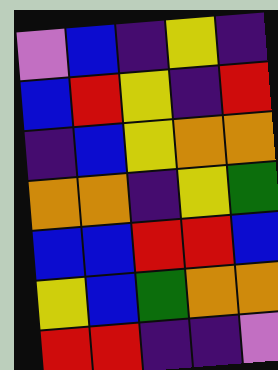[["violet", "blue", "indigo", "yellow", "indigo"], ["blue", "red", "yellow", "indigo", "red"], ["indigo", "blue", "yellow", "orange", "orange"], ["orange", "orange", "indigo", "yellow", "green"], ["blue", "blue", "red", "red", "blue"], ["yellow", "blue", "green", "orange", "orange"], ["red", "red", "indigo", "indigo", "violet"]]